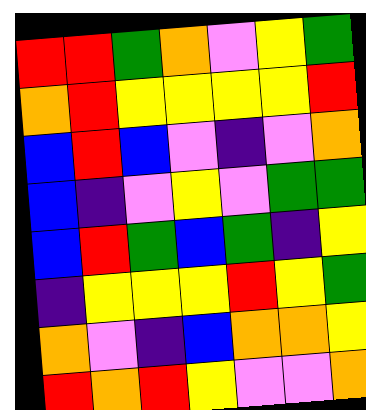[["red", "red", "green", "orange", "violet", "yellow", "green"], ["orange", "red", "yellow", "yellow", "yellow", "yellow", "red"], ["blue", "red", "blue", "violet", "indigo", "violet", "orange"], ["blue", "indigo", "violet", "yellow", "violet", "green", "green"], ["blue", "red", "green", "blue", "green", "indigo", "yellow"], ["indigo", "yellow", "yellow", "yellow", "red", "yellow", "green"], ["orange", "violet", "indigo", "blue", "orange", "orange", "yellow"], ["red", "orange", "red", "yellow", "violet", "violet", "orange"]]